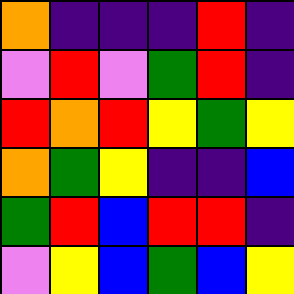[["orange", "indigo", "indigo", "indigo", "red", "indigo"], ["violet", "red", "violet", "green", "red", "indigo"], ["red", "orange", "red", "yellow", "green", "yellow"], ["orange", "green", "yellow", "indigo", "indigo", "blue"], ["green", "red", "blue", "red", "red", "indigo"], ["violet", "yellow", "blue", "green", "blue", "yellow"]]